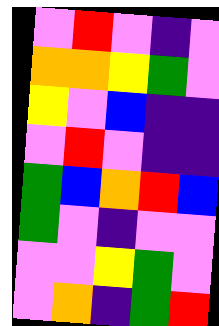[["violet", "red", "violet", "indigo", "violet"], ["orange", "orange", "yellow", "green", "violet"], ["yellow", "violet", "blue", "indigo", "indigo"], ["violet", "red", "violet", "indigo", "indigo"], ["green", "blue", "orange", "red", "blue"], ["green", "violet", "indigo", "violet", "violet"], ["violet", "violet", "yellow", "green", "violet"], ["violet", "orange", "indigo", "green", "red"]]